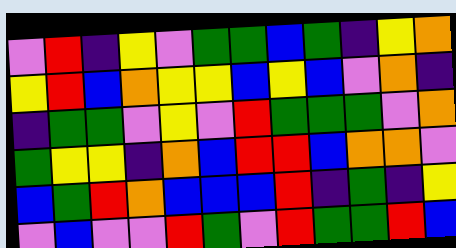[["violet", "red", "indigo", "yellow", "violet", "green", "green", "blue", "green", "indigo", "yellow", "orange"], ["yellow", "red", "blue", "orange", "yellow", "yellow", "blue", "yellow", "blue", "violet", "orange", "indigo"], ["indigo", "green", "green", "violet", "yellow", "violet", "red", "green", "green", "green", "violet", "orange"], ["green", "yellow", "yellow", "indigo", "orange", "blue", "red", "red", "blue", "orange", "orange", "violet"], ["blue", "green", "red", "orange", "blue", "blue", "blue", "red", "indigo", "green", "indigo", "yellow"], ["violet", "blue", "violet", "violet", "red", "green", "violet", "red", "green", "green", "red", "blue"]]